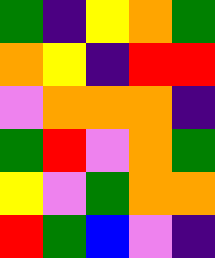[["green", "indigo", "yellow", "orange", "green"], ["orange", "yellow", "indigo", "red", "red"], ["violet", "orange", "orange", "orange", "indigo"], ["green", "red", "violet", "orange", "green"], ["yellow", "violet", "green", "orange", "orange"], ["red", "green", "blue", "violet", "indigo"]]